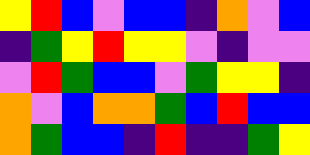[["yellow", "red", "blue", "violet", "blue", "blue", "indigo", "orange", "violet", "blue"], ["indigo", "green", "yellow", "red", "yellow", "yellow", "violet", "indigo", "violet", "violet"], ["violet", "red", "green", "blue", "blue", "violet", "green", "yellow", "yellow", "indigo"], ["orange", "violet", "blue", "orange", "orange", "green", "blue", "red", "blue", "blue"], ["orange", "green", "blue", "blue", "indigo", "red", "indigo", "indigo", "green", "yellow"]]